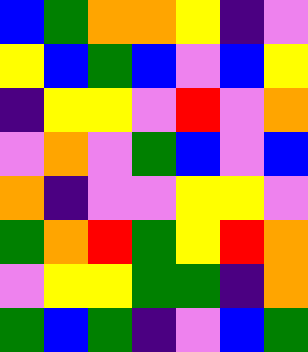[["blue", "green", "orange", "orange", "yellow", "indigo", "violet"], ["yellow", "blue", "green", "blue", "violet", "blue", "yellow"], ["indigo", "yellow", "yellow", "violet", "red", "violet", "orange"], ["violet", "orange", "violet", "green", "blue", "violet", "blue"], ["orange", "indigo", "violet", "violet", "yellow", "yellow", "violet"], ["green", "orange", "red", "green", "yellow", "red", "orange"], ["violet", "yellow", "yellow", "green", "green", "indigo", "orange"], ["green", "blue", "green", "indigo", "violet", "blue", "green"]]